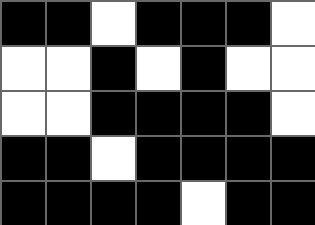[["black", "black", "white", "black", "black", "black", "white"], ["white", "white", "black", "white", "black", "white", "white"], ["white", "white", "black", "black", "black", "black", "white"], ["black", "black", "white", "black", "black", "black", "black"], ["black", "black", "black", "black", "white", "black", "black"]]